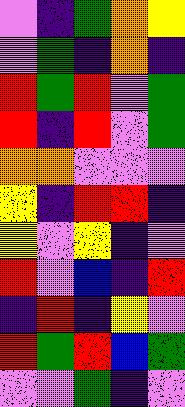[["violet", "indigo", "green", "orange", "yellow"], ["violet", "green", "indigo", "orange", "indigo"], ["red", "green", "red", "violet", "green"], ["red", "indigo", "red", "violet", "green"], ["orange", "orange", "violet", "violet", "violet"], ["yellow", "indigo", "red", "red", "indigo"], ["yellow", "violet", "yellow", "indigo", "violet"], ["red", "violet", "blue", "indigo", "red"], ["indigo", "red", "indigo", "yellow", "violet"], ["red", "green", "red", "blue", "green"], ["violet", "violet", "green", "indigo", "violet"]]